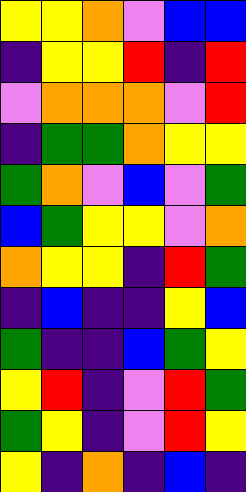[["yellow", "yellow", "orange", "violet", "blue", "blue"], ["indigo", "yellow", "yellow", "red", "indigo", "red"], ["violet", "orange", "orange", "orange", "violet", "red"], ["indigo", "green", "green", "orange", "yellow", "yellow"], ["green", "orange", "violet", "blue", "violet", "green"], ["blue", "green", "yellow", "yellow", "violet", "orange"], ["orange", "yellow", "yellow", "indigo", "red", "green"], ["indigo", "blue", "indigo", "indigo", "yellow", "blue"], ["green", "indigo", "indigo", "blue", "green", "yellow"], ["yellow", "red", "indigo", "violet", "red", "green"], ["green", "yellow", "indigo", "violet", "red", "yellow"], ["yellow", "indigo", "orange", "indigo", "blue", "indigo"]]